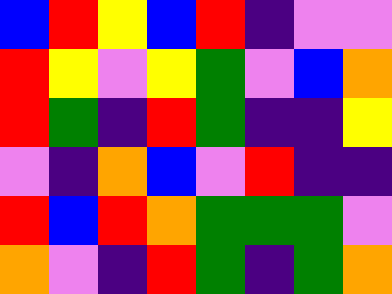[["blue", "red", "yellow", "blue", "red", "indigo", "violet", "violet"], ["red", "yellow", "violet", "yellow", "green", "violet", "blue", "orange"], ["red", "green", "indigo", "red", "green", "indigo", "indigo", "yellow"], ["violet", "indigo", "orange", "blue", "violet", "red", "indigo", "indigo"], ["red", "blue", "red", "orange", "green", "green", "green", "violet"], ["orange", "violet", "indigo", "red", "green", "indigo", "green", "orange"]]